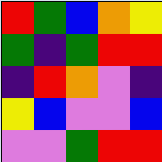[["red", "green", "blue", "orange", "yellow"], ["green", "indigo", "green", "red", "red"], ["indigo", "red", "orange", "violet", "indigo"], ["yellow", "blue", "violet", "violet", "blue"], ["violet", "violet", "green", "red", "red"]]